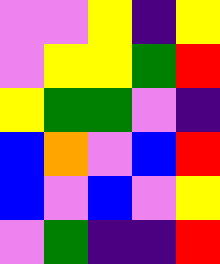[["violet", "violet", "yellow", "indigo", "yellow"], ["violet", "yellow", "yellow", "green", "red"], ["yellow", "green", "green", "violet", "indigo"], ["blue", "orange", "violet", "blue", "red"], ["blue", "violet", "blue", "violet", "yellow"], ["violet", "green", "indigo", "indigo", "red"]]